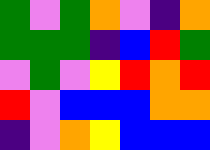[["green", "violet", "green", "orange", "violet", "indigo", "orange"], ["green", "green", "green", "indigo", "blue", "red", "green"], ["violet", "green", "violet", "yellow", "red", "orange", "red"], ["red", "violet", "blue", "blue", "blue", "orange", "orange"], ["indigo", "violet", "orange", "yellow", "blue", "blue", "blue"]]